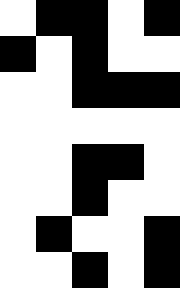[["white", "black", "black", "white", "black"], ["black", "white", "black", "white", "white"], ["white", "white", "black", "black", "black"], ["white", "white", "white", "white", "white"], ["white", "white", "black", "black", "white"], ["white", "white", "black", "white", "white"], ["white", "black", "white", "white", "black"], ["white", "white", "black", "white", "black"]]